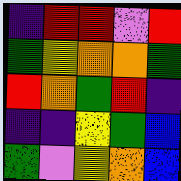[["indigo", "red", "red", "violet", "red"], ["green", "yellow", "orange", "orange", "green"], ["red", "orange", "green", "red", "indigo"], ["indigo", "indigo", "yellow", "green", "blue"], ["green", "violet", "yellow", "orange", "blue"]]